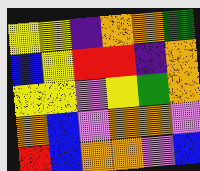[["yellow", "yellow", "indigo", "orange", "orange", "green"], ["blue", "yellow", "red", "red", "indigo", "orange"], ["yellow", "yellow", "violet", "yellow", "green", "orange"], ["orange", "blue", "violet", "orange", "orange", "violet"], ["red", "blue", "orange", "orange", "violet", "blue"]]